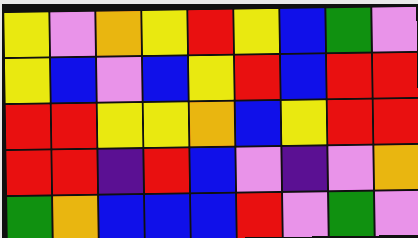[["yellow", "violet", "orange", "yellow", "red", "yellow", "blue", "green", "violet"], ["yellow", "blue", "violet", "blue", "yellow", "red", "blue", "red", "red"], ["red", "red", "yellow", "yellow", "orange", "blue", "yellow", "red", "red"], ["red", "red", "indigo", "red", "blue", "violet", "indigo", "violet", "orange"], ["green", "orange", "blue", "blue", "blue", "red", "violet", "green", "violet"]]